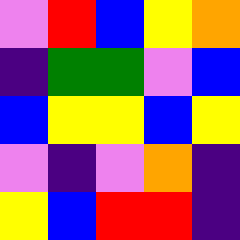[["violet", "red", "blue", "yellow", "orange"], ["indigo", "green", "green", "violet", "blue"], ["blue", "yellow", "yellow", "blue", "yellow"], ["violet", "indigo", "violet", "orange", "indigo"], ["yellow", "blue", "red", "red", "indigo"]]